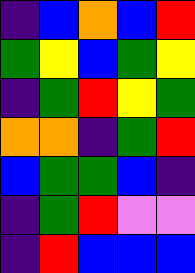[["indigo", "blue", "orange", "blue", "red"], ["green", "yellow", "blue", "green", "yellow"], ["indigo", "green", "red", "yellow", "green"], ["orange", "orange", "indigo", "green", "red"], ["blue", "green", "green", "blue", "indigo"], ["indigo", "green", "red", "violet", "violet"], ["indigo", "red", "blue", "blue", "blue"]]